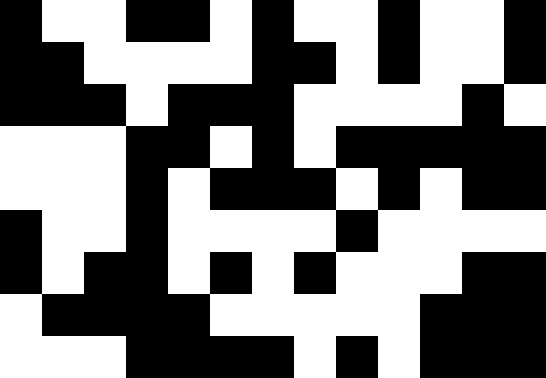[["black", "white", "white", "black", "black", "white", "black", "white", "white", "black", "white", "white", "black"], ["black", "black", "white", "white", "white", "white", "black", "black", "white", "black", "white", "white", "black"], ["black", "black", "black", "white", "black", "black", "black", "white", "white", "white", "white", "black", "white"], ["white", "white", "white", "black", "black", "white", "black", "white", "black", "black", "black", "black", "black"], ["white", "white", "white", "black", "white", "black", "black", "black", "white", "black", "white", "black", "black"], ["black", "white", "white", "black", "white", "white", "white", "white", "black", "white", "white", "white", "white"], ["black", "white", "black", "black", "white", "black", "white", "black", "white", "white", "white", "black", "black"], ["white", "black", "black", "black", "black", "white", "white", "white", "white", "white", "black", "black", "black"], ["white", "white", "white", "black", "black", "black", "black", "white", "black", "white", "black", "black", "black"]]